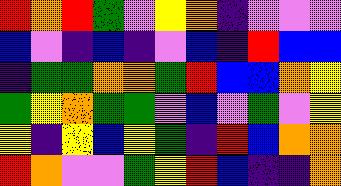[["red", "orange", "red", "green", "violet", "yellow", "orange", "indigo", "violet", "violet", "violet"], ["blue", "violet", "indigo", "blue", "indigo", "violet", "blue", "indigo", "red", "blue", "blue"], ["indigo", "green", "green", "orange", "orange", "green", "red", "blue", "blue", "orange", "yellow"], ["green", "yellow", "orange", "green", "green", "violet", "blue", "violet", "green", "violet", "yellow"], ["yellow", "indigo", "yellow", "blue", "yellow", "green", "indigo", "red", "blue", "orange", "orange"], ["red", "orange", "violet", "violet", "green", "yellow", "red", "blue", "indigo", "indigo", "orange"]]